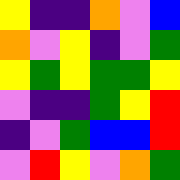[["yellow", "indigo", "indigo", "orange", "violet", "blue"], ["orange", "violet", "yellow", "indigo", "violet", "green"], ["yellow", "green", "yellow", "green", "green", "yellow"], ["violet", "indigo", "indigo", "green", "yellow", "red"], ["indigo", "violet", "green", "blue", "blue", "red"], ["violet", "red", "yellow", "violet", "orange", "green"]]